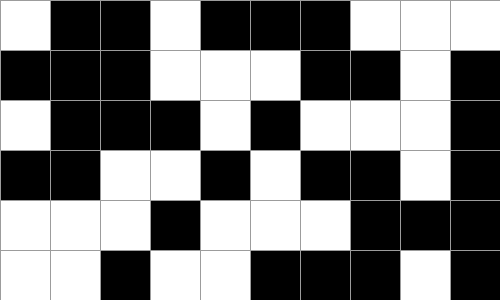[["white", "black", "black", "white", "black", "black", "black", "white", "white", "white"], ["black", "black", "black", "white", "white", "white", "black", "black", "white", "black"], ["white", "black", "black", "black", "white", "black", "white", "white", "white", "black"], ["black", "black", "white", "white", "black", "white", "black", "black", "white", "black"], ["white", "white", "white", "black", "white", "white", "white", "black", "black", "black"], ["white", "white", "black", "white", "white", "black", "black", "black", "white", "black"]]